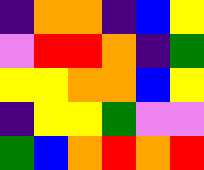[["indigo", "orange", "orange", "indigo", "blue", "yellow"], ["violet", "red", "red", "orange", "indigo", "green"], ["yellow", "yellow", "orange", "orange", "blue", "yellow"], ["indigo", "yellow", "yellow", "green", "violet", "violet"], ["green", "blue", "orange", "red", "orange", "red"]]